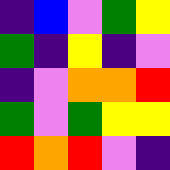[["indigo", "blue", "violet", "green", "yellow"], ["green", "indigo", "yellow", "indigo", "violet"], ["indigo", "violet", "orange", "orange", "red"], ["green", "violet", "green", "yellow", "yellow"], ["red", "orange", "red", "violet", "indigo"]]